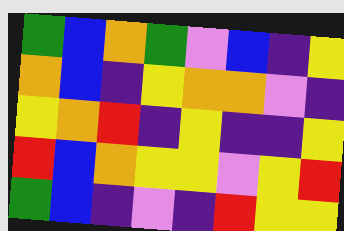[["green", "blue", "orange", "green", "violet", "blue", "indigo", "yellow"], ["orange", "blue", "indigo", "yellow", "orange", "orange", "violet", "indigo"], ["yellow", "orange", "red", "indigo", "yellow", "indigo", "indigo", "yellow"], ["red", "blue", "orange", "yellow", "yellow", "violet", "yellow", "red"], ["green", "blue", "indigo", "violet", "indigo", "red", "yellow", "yellow"]]